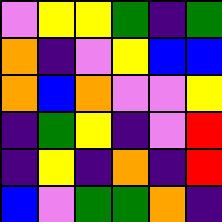[["violet", "yellow", "yellow", "green", "indigo", "green"], ["orange", "indigo", "violet", "yellow", "blue", "blue"], ["orange", "blue", "orange", "violet", "violet", "yellow"], ["indigo", "green", "yellow", "indigo", "violet", "red"], ["indigo", "yellow", "indigo", "orange", "indigo", "red"], ["blue", "violet", "green", "green", "orange", "indigo"]]